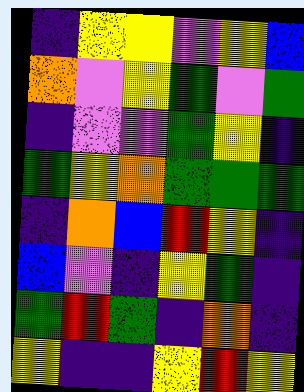[["indigo", "yellow", "yellow", "violet", "yellow", "blue"], ["orange", "violet", "yellow", "green", "violet", "green"], ["indigo", "violet", "violet", "green", "yellow", "indigo"], ["green", "yellow", "orange", "green", "green", "green"], ["indigo", "orange", "blue", "red", "yellow", "indigo"], ["blue", "violet", "indigo", "yellow", "green", "indigo"], ["green", "red", "green", "indigo", "orange", "indigo"], ["yellow", "indigo", "indigo", "yellow", "red", "yellow"]]